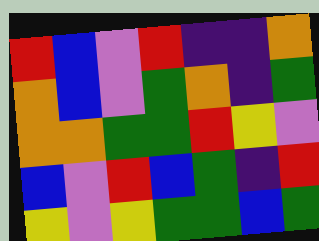[["red", "blue", "violet", "red", "indigo", "indigo", "orange"], ["orange", "blue", "violet", "green", "orange", "indigo", "green"], ["orange", "orange", "green", "green", "red", "yellow", "violet"], ["blue", "violet", "red", "blue", "green", "indigo", "red"], ["yellow", "violet", "yellow", "green", "green", "blue", "green"]]